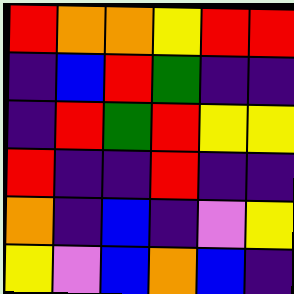[["red", "orange", "orange", "yellow", "red", "red"], ["indigo", "blue", "red", "green", "indigo", "indigo"], ["indigo", "red", "green", "red", "yellow", "yellow"], ["red", "indigo", "indigo", "red", "indigo", "indigo"], ["orange", "indigo", "blue", "indigo", "violet", "yellow"], ["yellow", "violet", "blue", "orange", "blue", "indigo"]]